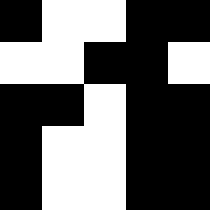[["black", "white", "white", "black", "black"], ["white", "white", "black", "black", "white"], ["black", "black", "white", "black", "black"], ["black", "white", "white", "black", "black"], ["black", "white", "white", "black", "black"]]